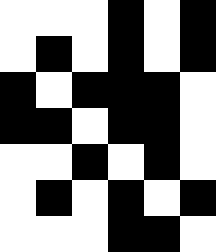[["white", "white", "white", "black", "white", "black"], ["white", "black", "white", "black", "white", "black"], ["black", "white", "black", "black", "black", "white"], ["black", "black", "white", "black", "black", "white"], ["white", "white", "black", "white", "black", "white"], ["white", "black", "white", "black", "white", "black"], ["white", "white", "white", "black", "black", "white"]]